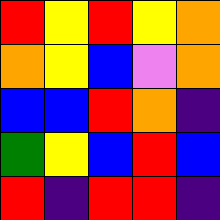[["red", "yellow", "red", "yellow", "orange"], ["orange", "yellow", "blue", "violet", "orange"], ["blue", "blue", "red", "orange", "indigo"], ["green", "yellow", "blue", "red", "blue"], ["red", "indigo", "red", "red", "indigo"]]